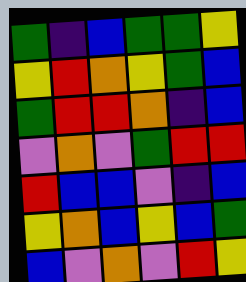[["green", "indigo", "blue", "green", "green", "yellow"], ["yellow", "red", "orange", "yellow", "green", "blue"], ["green", "red", "red", "orange", "indigo", "blue"], ["violet", "orange", "violet", "green", "red", "red"], ["red", "blue", "blue", "violet", "indigo", "blue"], ["yellow", "orange", "blue", "yellow", "blue", "green"], ["blue", "violet", "orange", "violet", "red", "yellow"]]